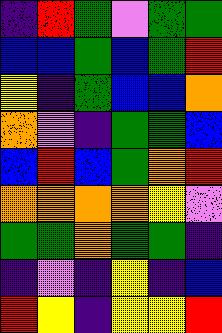[["indigo", "red", "green", "violet", "green", "green"], ["blue", "blue", "green", "blue", "green", "red"], ["yellow", "indigo", "green", "blue", "blue", "orange"], ["orange", "violet", "indigo", "green", "green", "blue"], ["blue", "red", "blue", "green", "orange", "red"], ["orange", "orange", "orange", "orange", "yellow", "violet"], ["green", "green", "orange", "green", "green", "indigo"], ["indigo", "violet", "indigo", "yellow", "indigo", "blue"], ["red", "yellow", "indigo", "yellow", "yellow", "red"]]